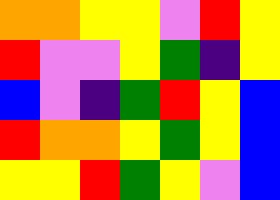[["orange", "orange", "yellow", "yellow", "violet", "red", "yellow"], ["red", "violet", "violet", "yellow", "green", "indigo", "yellow"], ["blue", "violet", "indigo", "green", "red", "yellow", "blue"], ["red", "orange", "orange", "yellow", "green", "yellow", "blue"], ["yellow", "yellow", "red", "green", "yellow", "violet", "blue"]]